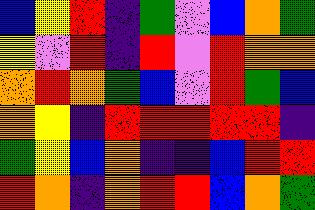[["blue", "yellow", "red", "indigo", "green", "violet", "blue", "orange", "green"], ["yellow", "violet", "red", "indigo", "red", "violet", "red", "orange", "orange"], ["orange", "red", "orange", "green", "blue", "violet", "red", "green", "blue"], ["orange", "yellow", "indigo", "red", "red", "red", "red", "red", "indigo"], ["green", "yellow", "blue", "orange", "indigo", "indigo", "blue", "red", "red"], ["red", "orange", "indigo", "orange", "red", "red", "blue", "orange", "green"]]